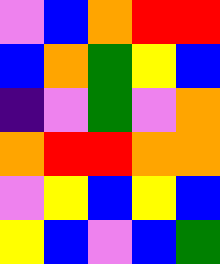[["violet", "blue", "orange", "red", "red"], ["blue", "orange", "green", "yellow", "blue"], ["indigo", "violet", "green", "violet", "orange"], ["orange", "red", "red", "orange", "orange"], ["violet", "yellow", "blue", "yellow", "blue"], ["yellow", "blue", "violet", "blue", "green"]]